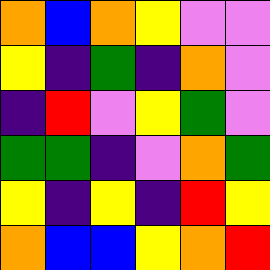[["orange", "blue", "orange", "yellow", "violet", "violet"], ["yellow", "indigo", "green", "indigo", "orange", "violet"], ["indigo", "red", "violet", "yellow", "green", "violet"], ["green", "green", "indigo", "violet", "orange", "green"], ["yellow", "indigo", "yellow", "indigo", "red", "yellow"], ["orange", "blue", "blue", "yellow", "orange", "red"]]